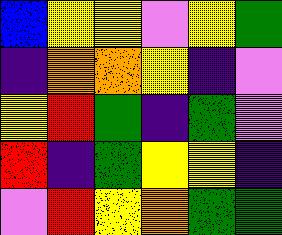[["blue", "yellow", "yellow", "violet", "yellow", "green"], ["indigo", "orange", "orange", "yellow", "indigo", "violet"], ["yellow", "red", "green", "indigo", "green", "violet"], ["red", "indigo", "green", "yellow", "yellow", "indigo"], ["violet", "red", "yellow", "orange", "green", "green"]]